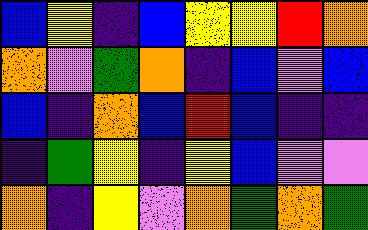[["blue", "yellow", "indigo", "blue", "yellow", "yellow", "red", "orange"], ["orange", "violet", "green", "orange", "indigo", "blue", "violet", "blue"], ["blue", "indigo", "orange", "blue", "red", "blue", "indigo", "indigo"], ["indigo", "green", "yellow", "indigo", "yellow", "blue", "violet", "violet"], ["orange", "indigo", "yellow", "violet", "orange", "green", "orange", "green"]]